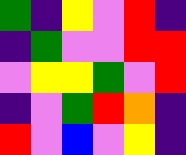[["green", "indigo", "yellow", "violet", "red", "indigo"], ["indigo", "green", "violet", "violet", "red", "red"], ["violet", "yellow", "yellow", "green", "violet", "red"], ["indigo", "violet", "green", "red", "orange", "indigo"], ["red", "violet", "blue", "violet", "yellow", "indigo"]]